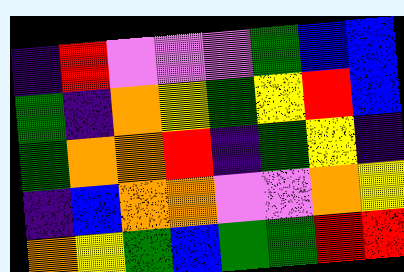[["indigo", "red", "violet", "violet", "violet", "green", "blue", "blue"], ["green", "indigo", "orange", "yellow", "green", "yellow", "red", "blue"], ["green", "orange", "orange", "red", "indigo", "green", "yellow", "indigo"], ["indigo", "blue", "orange", "orange", "violet", "violet", "orange", "yellow"], ["orange", "yellow", "green", "blue", "green", "green", "red", "red"]]